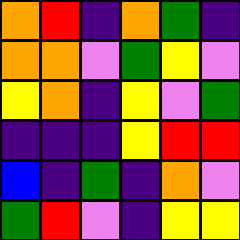[["orange", "red", "indigo", "orange", "green", "indigo"], ["orange", "orange", "violet", "green", "yellow", "violet"], ["yellow", "orange", "indigo", "yellow", "violet", "green"], ["indigo", "indigo", "indigo", "yellow", "red", "red"], ["blue", "indigo", "green", "indigo", "orange", "violet"], ["green", "red", "violet", "indigo", "yellow", "yellow"]]